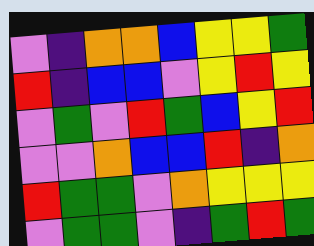[["violet", "indigo", "orange", "orange", "blue", "yellow", "yellow", "green"], ["red", "indigo", "blue", "blue", "violet", "yellow", "red", "yellow"], ["violet", "green", "violet", "red", "green", "blue", "yellow", "red"], ["violet", "violet", "orange", "blue", "blue", "red", "indigo", "orange"], ["red", "green", "green", "violet", "orange", "yellow", "yellow", "yellow"], ["violet", "green", "green", "violet", "indigo", "green", "red", "green"]]